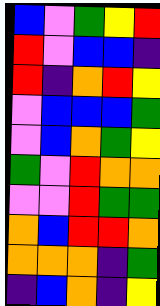[["blue", "violet", "green", "yellow", "red"], ["red", "violet", "blue", "blue", "indigo"], ["red", "indigo", "orange", "red", "yellow"], ["violet", "blue", "blue", "blue", "green"], ["violet", "blue", "orange", "green", "yellow"], ["green", "violet", "red", "orange", "orange"], ["violet", "violet", "red", "green", "green"], ["orange", "blue", "red", "red", "orange"], ["orange", "orange", "orange", "indigo", "green"], ["indigo", "blue", "orange", "indigo", "yellow"]]